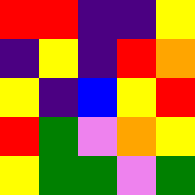[["red", "red", "indigo", "indigo", "yellow"], ["indigo", "yellow", "indigo", "red", "orange"], ["yellow", "indigo", "blue", "yellow", "red"], ["red", "green", "violet", "orange", "yellow"], ["yellow", "green", "green", "violet", "green"]]